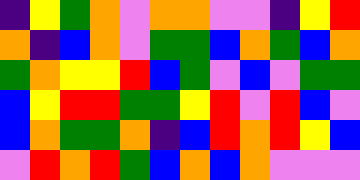[["indigo", "yellow", "green", "orange", "violet", "orange", "orange", "violet", "violet", "indigo", "yellow", "red"], ["orange", "indigo", "blue", "orange", "violet", "green", "green", "blue", "orange", "green", "blue", "orange"], ["green", "orange", "yellow", "yellow", "red", "blue", "green", "violet", "blue", "violet", "green", "green"], ["blue", "yellow", "red", "red", "green", "green", "yellow", "red", "violet", "red", "blue", "violet"], ["blue", "orange", "green", "green", "orange", "indigo", "blue", "red", "orange", "red", "yellow", "blue"], ["violet", "red", "orange", "red", "green", "blue", "orange", "blue", "orange", "violet", "violet", "violet"]]